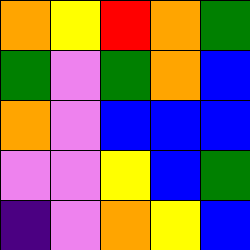[["orange", "yellow", "red", "orange", "green"], ["green", "violet", "green", "orange", "blue"], ["orange", "violet", "blue", "blue", "blue"], ["violet", "violet", "yellow", "blue", "green"], ["indigo", "violet", "orange", "yellow", "blue"]]